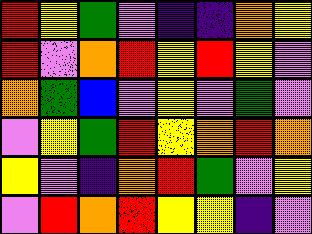[["red", "yellow", "green", "violet", "indigo", "indigo", "orange", "yellow"], ["red", "violet", "orange", "red", "yellow", "red", "yellow", "violet"], ["orange", "green", "blue", "violet", "yellow", "violet", "green", "violet"], ["violet", "yellow", "green", "red", "yellow", "orange", "red", "orange"], ["yellow", "violet", "indigo", "orange", "red", "green", "violet", "yellow"], ["violet", "red", "orange", "red", "yellow", "yellow", "indigo", "violet"]]